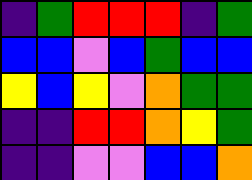[["indigo", "green", "red", "red", "red", "indigo", "green"], ["blue", "blue", "violet", "blue", "green", "blue", "blue"], ["yellow", "blue", "yellow", "violet", "orange", "green", "green"], ["indigo", "indigo", "red", "red", "orange", "yellow", "green"], ["indigo", "indigo", "violet", "violet", "blue", "blue", "orange"]]